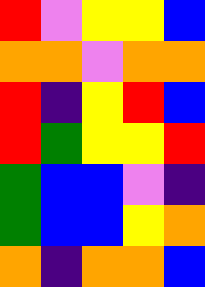[["red", "violet", "yellow", "yellow", "blue"], ["orange", "orange", "violet", "orange", "orange"], ["red", "indigo", "yellow", "red", "blue"], ["red", "green", "yellow", "yellow", "red"], ["green", "blue", "blue", "violet", "indigo"], ["green", "blue", "blue", "yellow", "orange"], ["orange", "indigo", "orange", "orange", "blue"]]